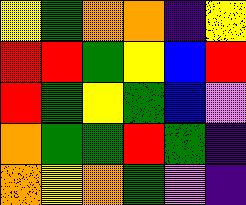[["yellow", "green", "orange", "orange", "indigo", "yellow"], ["red", "red", "green", "yellow", "blue", "red"], ["red", "green", "yellow", "green", "blue", "violet"], ["orange", "green", "green", "red", "green", "indigo"], ["orange", "yellow", "orange", "green", "violet", "indigo"]]